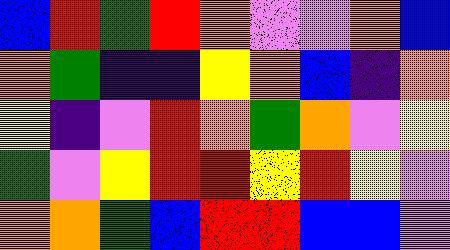[["blue", "red", "green", "red", "orange", "violet", "violet", "orange", "blue"], ["orange", "green", "indigo", "indigo", "yellow", "orange", "blue", "indigo", "orange"], ["yellow", "indigo", "violet", "red", "orange", "green", "orange", "violet", "yellow"], ["green", "violet", "yellow", "red", "red", "yellow", "red", "yellow", "violet"], ["orange", "orange", "green", "blue", "red", "red", "blue", "blue", "violet"]]